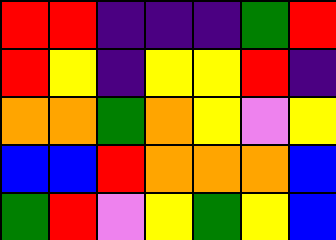[["red", "red", "indigo", "indigo", "indigo", "green", "red"], ["red", "yellow", "indigo", "yellow", "yellow", "red", "indigo"], ["orange", "orange", "green", "orange", "yellow", "violet", "yellow"], ["blue", "blue", "red", "orange", "orange", "orange", "blue"], ["green", "red", "violet", "yellow", "green", "yellow", "blue"]]